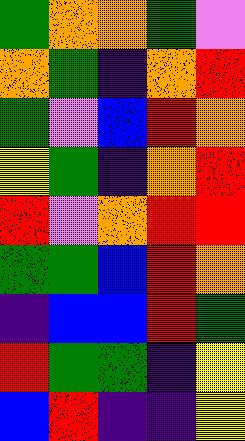[["green", "orange", "orange", "green", "violet"], ["orange", "green", "indigo", "orange", "red"], ["green", "violet", "blue", "red", "orange"], ["yellow", "green", "indigo", "orange", "red"], ["red", "violet", "orange", "red", "red"], ["green", "green", "blue", "red", "orange"], ["indigo", "blue", "blue", "red", "green"], ["red", "green", "green", "indigo", "yellow"], ["blue", "red", "indigo", "indigo", "yellow"]]